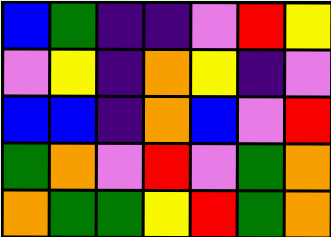[["blue", "green", "indigo", "indigo", "violet", "red", "yellow"], ["violet", "yellow", "indigo", "orange", "yellow", "indigo", "violet"], ["blue", "blue", "indigo", "orange", "blue", "violet", "red"], ["green", "orange", "violet", "red", "violet", "green", "orange"], ["orange", "green", "green", "yellow", "red", "green", "orange"]]